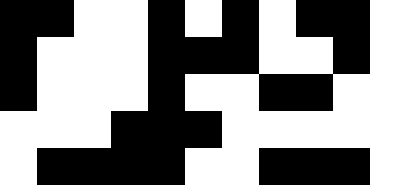[["black", "black", "white", "white", "black", "white", "black", "white", "black", "black", "white"], ["black", "white", "white", "white", "black", "black", "black", "white", "white", "black", "white"], ["black", "white", "white", "white", "black", "white", "white", "black", "black", "white", "white"], ["white", "white", "white", "black", "black", "black", "white", "white", "white", "white", "white"], ["white", "black", "black", "black", "black", "white", "white", "black", "black", "black", "white"]]